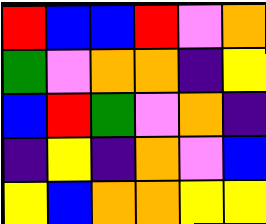[["red", "blue", "blue", "red", "violet", "orange"], ["green", "violet", "orange", "orange", "indigo", "yellow"], ["blue", "red", "green", "violet", "orange", "indigo"], ["indigo", "yellow", "indigo", "orange", "violet", "blue"], ["yellow", "blue", "orange", "orange", "yellow", "yellow"]]